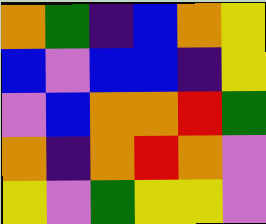[["orange", "green", "indigo", "blue", "orange", "yellow"], ["blue", "violet", "blue", "blue", "indigo", "yellow"], ["violet", "blue", "orange", "orange", "red", "green"], ["orange", "indigo", "orange", "red", "orange", "violet"], ["yellow", "violet", "green", "yellow", "yellow", "violet"]]